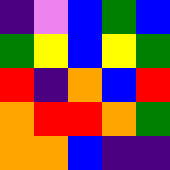[["indigo", "violet", "blue", "green", "blue"], ["green", "yellow", "blue", "yellow", "green"], ["red", "indigo", "orange", "blue", "red"], ["orange", "red", "red", "orange", "green"], ["orange", "orange", "blue", "indigo", "indigo"]]